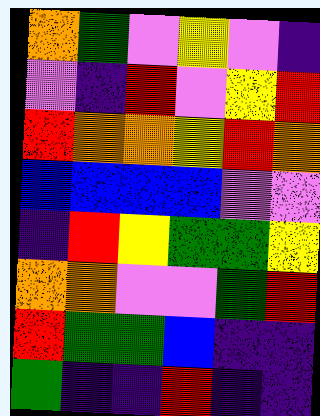[["orange", "green", "violet", "yellow", "violet", "indigo"], ["violet", "indigo", "red", "violet", "yellow", "red"], ["red", "orange", "orange", "yellow", "red", "orange"], ["blue", "blue", "blue", "blue", "violet", "violet"], ["indigo", "red", "yellow", "green", "green", "yellow"], ["orange", "orange", "violet", "violet", "green", "red"], ["red", "green", "green", "blue", "indigo", "indigo"], ["green", "indigo", "indigo", "red", "indigo", "indigo"]]